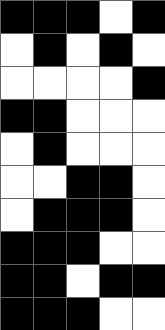[["black", "black", "black", "white", "black"], ["white", "black", "white", "black", "white"], ["white", "white", "white", "white", "black"], ["black", "black", "white", "white", "white"], ["white", "black", "white", "white", "white"], ["white", "white", "black", "black", "white"], ["white", "black", "black", "black", "white"], ["black", "black", "black", "white", "white"], ["black", "black", "white", "black", "black"], ["black", "black", "black", "white", "white"]]